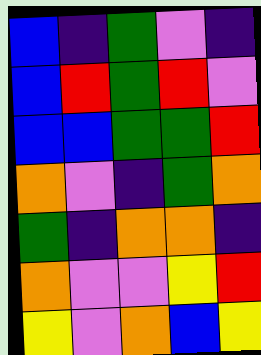[["blue", "indigo", "green", "violet", "indigo"], ["blue", "red", "green", "red", "violet"], ["blue", "blue", "green", "green", "red"], ["orange", "violet", "indigo", "green", "orange"], ["green", "indigo", "orange", "orange", "indigo"], ["orange", "violet", "violet", "yellow", "red"], ["yellow", "violet", "orange", "blue", "yellow"]]